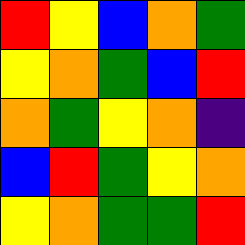[["red", "yellow", "blue", "orange", "green"], ["yellow", "orange", "green", "blue", "red"], ["orange", "green", "yellow", "orange", "indigo"], ["blue", "red", "green", "yellow", "orange"], ["yellow", "orange", "green", "green", "red"]]